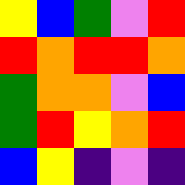[["yellow", "blue", "green", "violet", "red"], ["red", "orange", "red", "red", "orange"], ["green", "orange", "orange", "violet", "blue"], ["green", "red", "yellow", "orange", "red"], ["blue", "yellow", "indigo", "violet", "indigo"]]